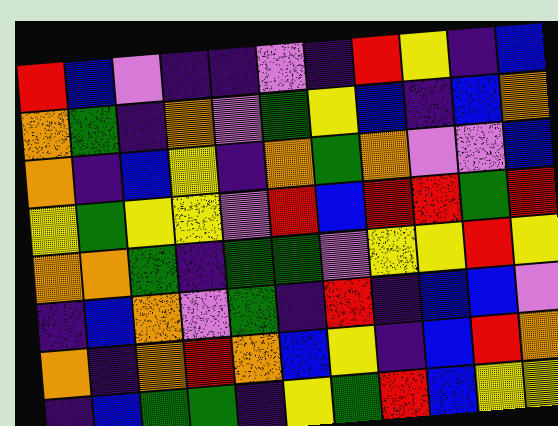[["red", "blue", "violet", "indigo", "indigo", "violet", "indigo", "red", "yellow", "indigo", "blue"], ["orange", "green", "indigo", "orange", "violet", "green", "yellow", "blue", "indigo", "blue", "orange"], ["orange", "indigo", "blue", "yellow", "indigo", "orange", "green", "orange", "violet", "violet", "blue"], ["yellow", "green", "yellow", "yellow", "violet", "red", "blue", "red", "red", "green", "red"], ["orange", "orange", "green", "indigo", "green", "green", "violet", "yellow", "yellow", "red", "yellow"], ["indigo", "blue", "orange", "violet", "green", "indigo", "red", "indigo", "blue", "blue", "violet"], ["orange", "indigo", "orange", "red", "orange", "blue", "yellow", "indigo", "blue", "red", "orange"], ["indigo", "blue", "green", "green", "indigo", "yellow", "green", "red", "blue", "yellow", "yellow"]]